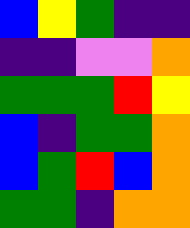[["blue", "yellow", "green", "indigo", "indigo"], ["indigo", "indigo", "violet", "violet", "orange"], ["green", "green", "green", "red", "yellow"], ["blue", "indigo", "green", "green", "orange"], ["blue", "green", "red", "blue", "orange"], ["green", "green", "indigo", "orange", "orange"]]